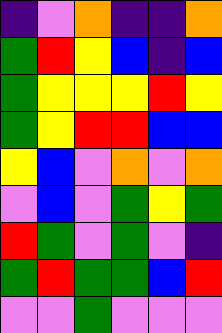[["indigo", "violet", "orange", "indigo", "indigo", "orange"], ["green", "red", "yellow", "blue", "indigo", "blue"], ["green", "yellow", "yellow", "yellow", "red", "yellow"], ["green", "yellow", "red", "red", "blue", "blue"], ["yellow", "blue", "violet", "orange", "violet", "orange"], ["violet", "blue", "violet", "green", "yellow", "green"], ["red", "green", "violet", "green", "violet", "indigo"], ["green", "red", "green", "green", "blue", "red"], ["violet", "violet", "green", "violet", "violet", "violet"]]